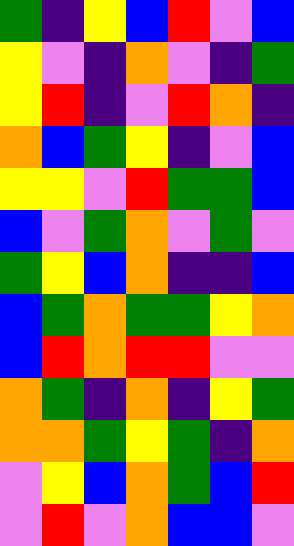[["green", "indigo", "yellow", "blue", "red", "violet", "blue"], ["yellow", "violet", "indigo", "orange", "violet", "indigo", "green"], ["yellow", "red", "indigo", "violet", "red", "orange", "indigo"], ["orange", "blue", "green", "yellow", "indigo", "violet", "blue"], ["yellow", "yellow", "violet", "red", "green", "green", "blue"], ["blue", "violet", "green", "orange", "violet", "green", "violet"], ["green", "yellow", "blue", "orange", "indigo", "indigo", "blue"], ["blue", "green", "orange", "green", "green", "yellow", "orange"], ["blue", "red", "orange", "red", "red", "violet", "violet"], ["orange", "green", "indigo", "orange", "indigo", "yellow", "green"], ["orange", "orange", "green", "yellow", "green", "indigo", "orange"], ["violet", "yellow", "blue", "orange", "green", "blue", "red"], ["violet", "red", "violet", "orange", "blue", "blue", "violet"]]